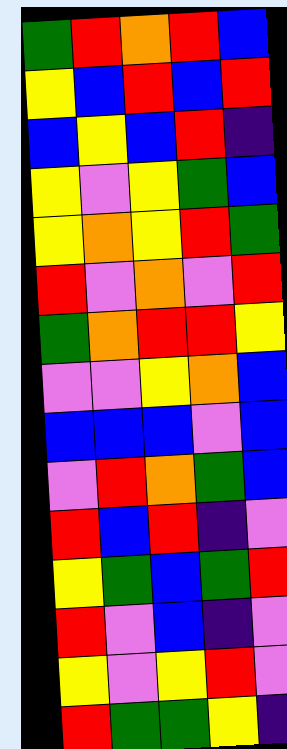[["green", "red", "orange", "red", "blue"], ["yellow", "blue", "red", "blue", "red"], ["blue", "yellow", "blue", "red", "indigo"], ["yellow", "violet", "yellow", "green", "blue"], ["yellow", "orange", "yellow", "red", "green"], ["red", "violet", "orange", "violet", "red"], ["green", "orange", "red", "red", "yellow"], ["violet", "violet", "yellow", "orange", "blue"], ["blue", "blue", "blue", "violet", "blue"], ["violet", "red", "orange", "green", "blue"], ["red", "blue", "red", "indigo", "violet"], ["yellow", "green", "blue", "green", "red"], ["red", "violet", "blue", "indigo", "violet"], ["yellow", "violet", "yellow", "red", "violet"], ["red", "green", "green", "yellow", "indigo"]]